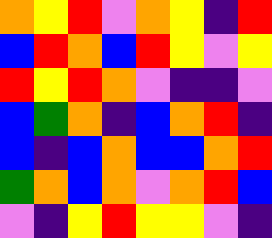[["orange", "yellow", "red", "violet", "orange", "yellow", "indigo", "red"], ["blue", "red", "orange", "blue", "red", "yellow", "violet", "yellow"], ["red", "yellow", "red", "orange", "violet", "indigo", "indigo", "violet"], ["blue", "green", "orange", "indigo", "blue", "orange", "red", "indigo"], ["blue", "indigo", "blue", "orange", "blue", "blue", "orange", "red"], ["green", "orange", "blue", "orange", "violet", "orange", "red", "blue"], ["violet", "indigo", "yellow", "red", "yellow", "yellow", "violet", "indigo"]]